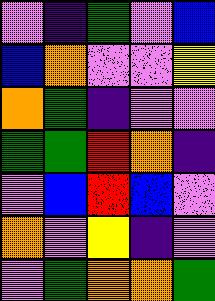[["violet", "indigo", "green", "violet", "blue"], ["blue", "orange", "violet", "violet", "yellow"], ["orange", "green", "indigo", "violet", "violet"], ["green", "green", "red", "orange", "indigo"], ["violet", "blue", "red", "blue", "violet"], ["orange", "violet", "yellow", "indigo", "violet"], ["violet", "green", "orange", "orange", "green"]]